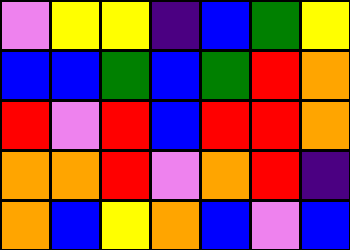[["violet", "yellow", "yellow", "indigo", "blue", "green", "yellow"], ["blue", "blue", "green", "blue", "green", "red", "orange"], ["red", "violet", "red", "blue", "red", "red", "orange"], ["orange", "orange", "red", "violet", "orange", "red", "indigo"], ["orange", "blue", "yellow", "orange", "blue", "violet", "blue"]]